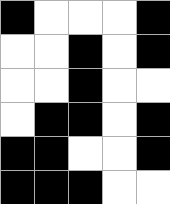[["black", "white", "white", "white", "black"], ["white", "white", "black", "white", "black"], ["white", "white", "black", "white", "white"], ["white", "black", "black", "white", "black"], ["black", "black", "white", "white", "black"], ["black", "black", "black", "white", "white"]]